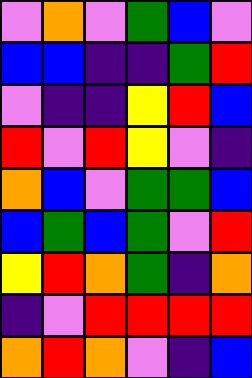[["violet", "orange", "violet", "green", "blue", "violet"], ["blue", "blue", "indigo", "indigo", "green", "red"], ["violet", "indigo", "indigo", "yellow", "red", "blue"], ["red", "violet", "red", "yellow", "violet", "indigo"], ["orange", "blue", "violet", "green", "green", "blue"], ["blue", "green", "blue", "green", "violet", "red"], ["yellow", "red", "orange", "green", "indigo", "orange"], ["indigo", "violet", "red", "red", "red", "red"], ["orange", "red", "orange", "violet", "indigo", "blue"]]